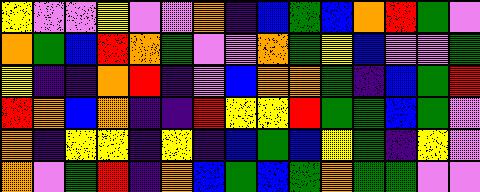[["yellow", "violet", "violet", "yellow", "violet", "violet", "orange", "indigo", "blue", "green", "blue", "orange", "red", "green", "violet"], ["orange", "green", "blue", "red", "orange", "green", "violet", "violet", "orange", "green", "yellow", "blue", "violet", "violet", "green"], ["yellow", "indigo", "indigo", "orange", "red", "indigo", "violet", "blue", "orange", "orange", "green", "indigo", "blue", "green", "red"], ["red", "orange", "blue", "orange", "indigo", "indigo", "red", "yellow", "yellow", "red", "green", "green", "blue", "green", "violet"], ["orange", "indigo", "yellow", "yellow", "indigo", "yellow", "indigo", "blue", "green", "blue", "yellow", "green", "indigo", "yellow", "violet"], ["orange", "violet", "green", "red", "indigo", "orange", "blue", "green", "blue", "green", "orange", "green", "green", "violet", "violet"]]